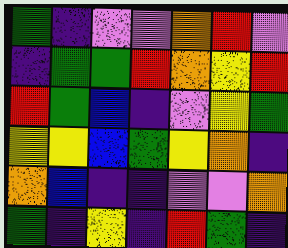[["green", "indigo", "violet", "violet", "orange", "red", "violet"], ["indigo", "green", "green", "red", "orange", "yellow", "red"], ["red", "green", "blue", "indigo", "violet", "yellow", "green"], ["yellow", "yellow", "blue", "green", "yellow", "orange", "indigo"], ["orange", "blue", "indigo", "indigo", "violet", "violet", "orange"], ["green", "indigo", "yellow", "indigo", "red", "green", "indigo"]]